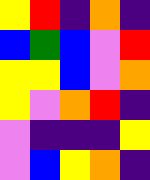[["yellow", "red", "indigo", "orange", "indigo"], ["blue", "green", "blue", "violet", "red"], ["yellow", "yellow", "blue", "violet", "orange"], ["yellow", "violet", "orange", "red", "indigo"], ["violet", "indigo", "indigo", "indigo", "yellow"], ["violet", "blue", "yellow", "orange", "indigo"]]